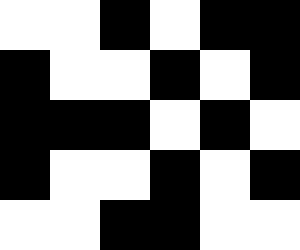[["white", "white", "black", "white", "black", "black"], ["black", "white", "white", "black", "white", "black"], ["black", "black", "black", "white", "black", "white"], ["black", "white", "white", "black", "white", "black"], ["white", "white", "black", "black", "white", "white"]]